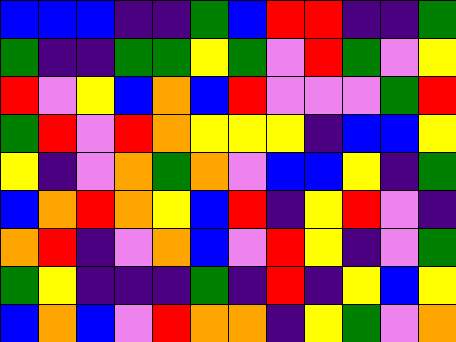[["blue", "blue", "blue", "indigo", "indigo", "green", "blue", "red", "red", "indigo", "indigo", "green"], ["green", "indigo", "indigo", "green", "green", "yellow", "green", "violet", "red", "green", "violet", "yellow"], ["red", "violet", "yellow", "blue", "orange", "blue", "red", "violet", "violet", "violet", "green", "red"], ["green", "red", "violet", "red", "orange", "yellow", "yellow", "yellow", "indigo", "blue", "blue", "yellow"], ["yellow", "indigo", "violet", "orange", "green", "orange", "violet", "blue", "blue", "yellow", "indigo", "green"], ["blue", "orange", "red", "orange", "yellow", "blue", "red", "indigo", "yellow", "red", "violet", "indigo"], ["orange", "red", "indigo", "violet", "orange", "blue", "violet", "red", "yellow", "indigo", "violet", "green"], ["green", "yellow", "indigo", "indigo", "indigo", "green", "indigo", "red", "indigo", "yellow", "blue", "yellow"], ["blue", "orange", "blue", "violet", "red", "orange", "orange", "indigo", "yellow", "green", "violet", "orange"]]